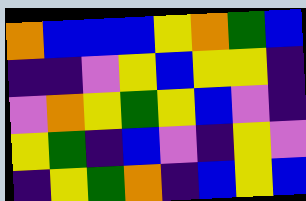[["orange", "blue", "blue", "blue", "yellow", "orange", "green", "blue"], ["indigo", "indigo", "violet", "yellow", "blue", "yellow", "yellow", "indigo"], ["violet", "orange", "yellow", "green", "yellow", "blue", "violet", "indigo"], ["yellow", "green", "indigo", "blue", "violet", "indigo", "yellow", "violet"], ["indigo", "yellow", "green", "orange", "indigo", "blue", "yellow", "blue"]]